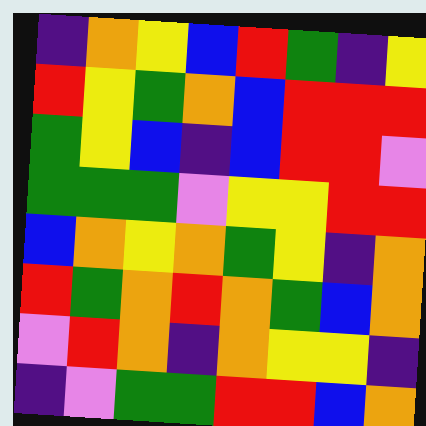[["indigo", "orange", "yellow", "blue", "red", "green", "indigo", "yellow"], ["red", "yellow", "green", "orange", "blue", "red", "red", "red"], ["green", "yellow", "blue", "indigo", "blue", "red", "red", "violet"], ["green", "green", "green", "violet", "yellow", "yellow", "red", "red"], ["blue", "orange", "yellow", "orange", "green", "yellow", "indigo", "orange"], ["red", "green", "orange", "red", "orange", "green", "blue", "orange"], ["violet", "red", "orange", "indigo", "orange", "yellow", "yellow", "indigo"], ["indigo", "violet", "green", "green", "red", "red", "blue", "orange"]]